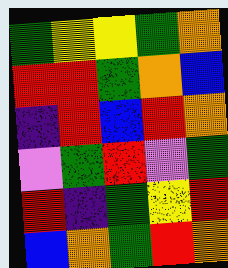[["green", "yellow", "yellow", "green", "orange"], ["red", "red", "green", "orange", "blue"], ["indigo", "red", "blue", "red", "orange"], ["violet", "green", "red", "violet", "green"], ["red", "indigo", "green", "yellow", "red"], ["blue", "orange", "green", "red", "orange"]]